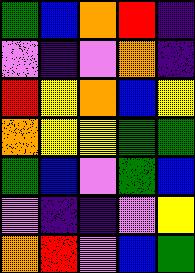[["green", "blue", "orange", "red", "indigo"], ["violet", "indigo", "violet", "orange", "indigo"], ["red", "yellow", "orange", "blue", "yellow"], ["orange", "yellow", "yellow", "green", "green"], ["green", "blue", "violet", "green", "blue"], ["violet", "indigo", "indigo", "violet", "yellow"], ["orange", "red", "violet", "blue", "green"]]